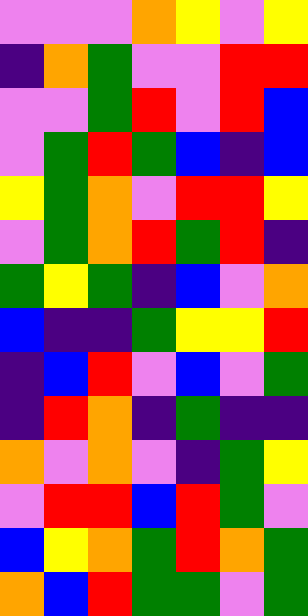[["violet", "violet", "violet", "orange", "yellow", "violet", "yellow"], ["indigo", "orange", "green", "violet", "violet", "red", "red"], ["violet", "violet", "green", "red", "violet", "red", "blue"], ["violet", "green", "red", "green", "blue", "indigo", "blue"], ["yellow", "green", "orange", "violet", "red", "red", "yellow"], ["violet", "green", "orange", "red", "green", "red", "indigo"], ["green", "yellow", "green", "indigo", "blue", "violet", "orange"], ["blue", "indigo", "indigo", "green", "yellow", "yellow", "red"], ["indigo", "blue", "red", "violet", "blue", "violet", "green"], ["indigo", "red", "orange", "indigo", "green", "indigo", "indigo"], ["orange", "violet", "orange", "violet", "indigo", "green", "yellow"], ["violet", "red", "red", "blue", "red", "green", "violet"], ["blue", "yellow", "orange", "green", "red", "orange", "green"], ["orange", "blue", "red", "green", "green", "violet", "green"]]